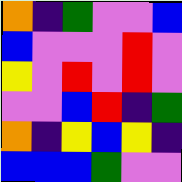[["orange", "indigo", "green", "violet", "violet", "blue"], ["blue", "violet", "violet", "violet", "red", "violet"], ["yellow", "violet", "red", "violet", "red", "violet"], ["violet", "violet", "blue", "red", "indigo", "green"], ["orange", "indigo", "yellow", "blue", "yellow", "indigo"], ["blue", "blue", "blue", "green", "violet", "violet"]]